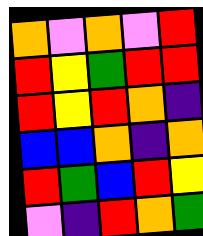[["orange", "violet", "orange", "violet", "red"], ["red", "yellow", "green", "red", "red"], ["red", "yellow", "red", "orange", "indigo"], ["blue", "blue", "orange", "indigo", "orange"], ["red", "green", "blue", "red", "yellow"], ["violet", "indigo", "red", "orange", "green"]]